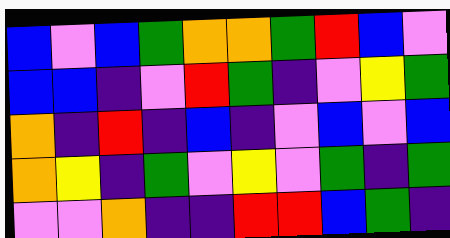[["blue", "violet", "blue", "green", "orange", "orange", "green", "red", "blue", "violet"], ["blue", "blue", "indigo", "violet", "red", "green", "indigo", "violet", "yellow", "green"], ["orange", "indigo", "red", "indigo", "blue", "indigo", "violet", "blue", "violet", "blue"], ["orange", "yellow", "indigo", "green", "violet", "yellow", "violet", "green", "indigo", "green"], ["violet", "violet", "orange", "indigo", "indigo", "red", "red", "blue", "green", "indigo"]]